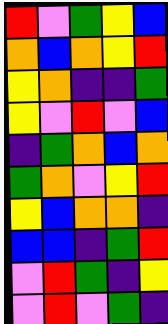[["red", "violet", "green", "yellow", "blue"], ["orange", "blue", "orange", "yellow", "red"], ["yellow", "orange", "indigo", "indigo", "green"], ["yellow", "violet", "red", "violet", "blue"], ["indigo", "green", "orange", "blue", "orange"], ["green", "orange", "violet", "yellow", "red"], ["yellow", "blue", "orange", "orange", "indigo"], ["blue", "blue", "indigo", "green", "red"], ["violet", "red", "green", "indigo", "yellow"], ["violet", "red", "violet", "green", "indigo"]]